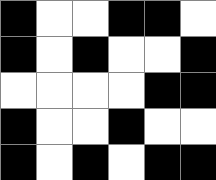[["black", "white", "white", "black", "black", "white"], ["black", "white", "black", "white", "white", "black"], ["white", "white", "white", "white", "black", "black"], ["black", "white", "white", "black", "white", "white"], ["black", "white", "black", "white", "black", "black"]]